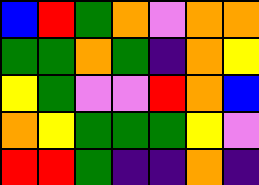[["blue", "red", "green", "orange", "violet", "orange", "orange"], ["green", "green", "orange", "green", "indigo", "orange", "yellow"], ["yellow", "green", "violet", "violet", "red", "orange", "blue"], ["orange", "yellow", "green", "green", "green", "yellow", "violet"], ["red", "red", "green", "indigo", "indigo", "orange", "indigo"]]